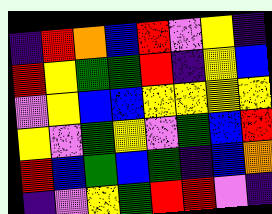[["indigo", "red", "orange", "blue", "red", "violet", "yellow", "indigo"], ["red", "yellow", "green", "green", "red", "indigo", "yellow", "blue"], ["violet", "yellow", "blue", "blue", "yellow", "yellow", "yellow", "yellow"], ["yellow", "violet", "green", "yellow", "violet", "green", "blue", "red"], ["red", "blue", "green", "blue", "green", "indigo", "blue", "orange"], ["indigo", "violet", "yellow", "green", "red", "red", "violet", "indigo"]]